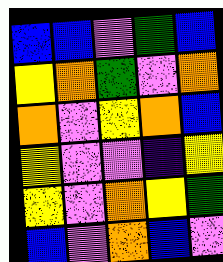[["blue", "blue", "violet", "green", "blue"], ["yellow", "orange", "green", "violet", "orange"], ["orange", "violet", "yellow", "orange", "blue"], ["yellow", "violet", "violet", "indigo", "yellow"], ["yellow", "violet", "orange", "yellow", "green"], ["blue", "violet", "orange", "blue", "violet"]]